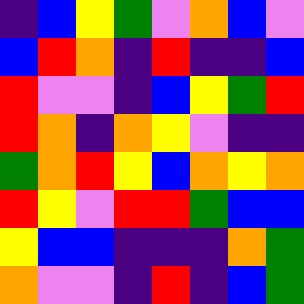[["indigo", "blue", "yellow", "green", "violet", "orange", "blue", "violet"], ["blue", "red", "orange", "indigo", "red", "indigo", "indigo", "blue"], ["red", "violet", "violet", "indigo", "blue", "yellow", "green", "red"], ["red", "orange", "indigo", "orange", "yellow", "violet", "indigo", "indigo"], ["green", "orange", "red", "yellow", "blue", "orange", "yellow", "orange"], ["red", "yellow", "violet", "red", "red", "green", "blue", "blue"], ["yellow", "blue", "blue", "indigo", "indigo", "indigo", "orange", "green"], ["orange", "violet", "violet", "indigo", "red", "indigo", "blue", "green"]]